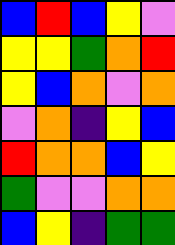[["blue", "red", "blue", "yellow", "violet"], ["yellow", "yellow", "green", "orange", "red"], ["yellow", "blue", "orange", "violet", "orange"], ["violet", "orange", "indigo", "yellow", "blue"], ["red", "orange", "orange", "blue", "yellow"], ["green", "violet", "violet", "orange", "orange"], ["blue", "yellow", "indigo", "green", "green"]]